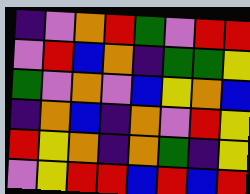[["indigo", "violet", "orange", "red", "green", "violet", "red", "red"], ["violet", "red", "blue", "orange", "indigo", "green", "green", "yellow"], ["green", "violet", "orange", "violet", "blue", "yellow", "orange", "blue"], ["indigo", "orange", "blue", "indigo", "orange", "violet", "red", "yellow"], ["red", "yellow", "orange", "indigo", "orange", "green", "indigo", "yellow"], ["violet", "yellow", "red", "red", "blue", "red", "blue", "red"]]